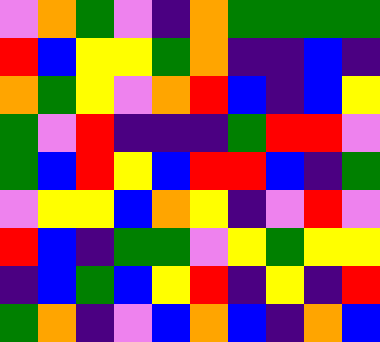[["violet", "orange", "green", "violet", "indigo", "orange", "green", "green", "green", "green"], ["red", "blue", "yellow", "yellow", "green", "orange", "indigo", "indigo", "blue", "indigo"], ["orange", "green", "yellow", "violet", "orange", "red", "blue", "indigo", "blue", "yellow"], ["green", "violet", "red", "indigo", "indigo", "indigo", "green", "red", "red", "violet"], ["green", "blue", "red", "yellow", "blue", "red", "red", "blue", "indigo", "green"], ["violet", "yellow", "yellow", "blue", "orange", "yellow", "indigo", "violet", "red", "violet"], ["red", "blue", "indigo", "green", "green", "violet", "yellow", "green", "yellow", "yellow"], ["indigo", "blue", "green", "blue", "yellow", "red", "indigo", "yellow", "indigo", "red"], ["green", "orange", "indigo", "violet", "blue", "orange", "blue", "indigo", "orange", "blue"]]